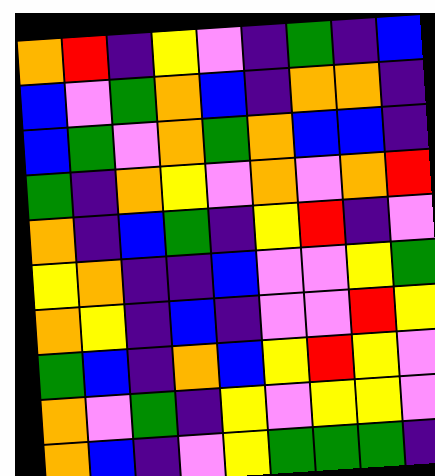[["orange", "red", "indigo", "yellow", "violet", "indigo", "green", "indigo", "blue"], ["blue", "violet", "green", "orange", "blue", "indigo", "orange", "orange", "indigo"], ["blue", "green", "violet", "orange", "green", "orange", "blue", "blue", "indigo"], ["green", "indigo", "orange", "yellow", "violet", "orange", "violet", "orange", "red"], ["orange", "indigo", "blue", "green", "indigo", "yellow", "red", "indigo", "violet"], ["yellow", "orange", "indigo", "indigo", "blue", "violet", "violet", "yellow", "green"], ["orange", "yellow", "indigo", "blue", "indigo", "violet", "violet", "red", "yellow"], ["green", "blue", "indigo", "orange", "blue", "yellow", "red", "yellow", "violet"], ["orange", "violet", "green", "indigo", "yellow", "violet", "yellow", "yellow", "violet"], ["orange", "blue", "indigo", "violet", "yellow", "green", "green", "green", "indigo"]]